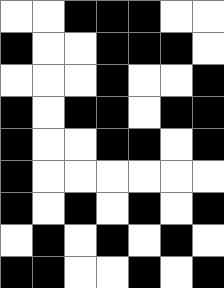[["white", "white", "black", "black", "black", "white", "white"], ["black", "white", "white", "black", "black", "black", "white"], ["white", "white", "white", "black", "white", "white", "black"], ["black", "white", "black", "black", "white", "black", "black"], ["black", "white", "white", "black", "black", "white", "black"], ["black", "white", "white", "white", "white", "white", "white"], ["black", "white", "black", "white", "black", "white", "black"], ["white", "black", "white", "black", "white", "black", "white"], ["black", "black", "white", "white", "black", "white", "black"]]